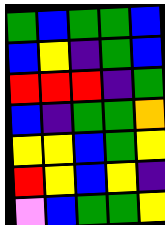[["green", "blue", "green", "green", "blue"], ["blue", "yellow", "indigo", "green", "blue"], ["red", "red", "red", "indigo", "green"], ["blue", "indigo", "green", "green", "orange"], ["yellow", "yellow", "blue", "green", "yellow"], ["red", "yellow", "blue", "yellow", "indigo"], ["violet", "blue", "green", "green", "yellow"]]